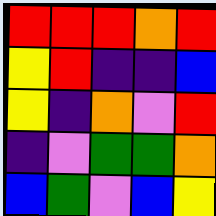[["red", "red", "red", "orange", "red"], ["yellow", "red", "indigo", "indigo", "blue"], ["yellow", "indigo", "orange", "violet", "red"], ["indigo", "violet", "green", "green", "orange"], ["blue", "green", "violet", "blue", "yellow"]]